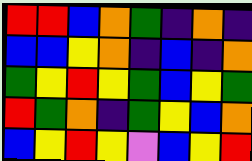[["red", "red", "blue", "orange", "green", "indigo", "orange", "indigo"], ["blue", "blue", "yellow", "orange", "indigo", "blue", "indigo", "orange"], ["green", "yellow", "red", "yellow", "green", "blue", "yellow", "green"], ["red", "green", "orange", "indigo", "green", "yellow", "blue", "orange"], ["blue", "yellow", "red", "yellow", "violet", "blue", "yellow", "red"]]